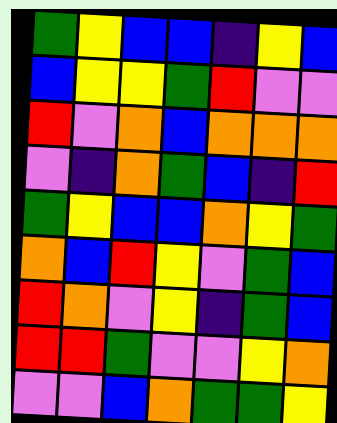[["green", "yellow", "blue", "blue", "indigo", "yellow", "blue"], ["blue", "yellow", "yellow", "green", "red", "violet", "violet"], ["red", "violet", "orange", "blue", "orange", "orange", "orange"], ["violet", "indigo", "orange", "green", "blue", "indigo", "red"], ["green", "yellow", "blue", "blue", "orange", "yellow", "green"], ["orange", "blue", "red", "yellow", "violet", "green", "blue"], ["red", "orange", "violet", "yellow", "indigo", "green", "blue"], ["red", "red", "green", "violet", "violet", "yellow", "orange"], ["violet", "violet", "blue", "orange", "green", "green", "yellow"]]